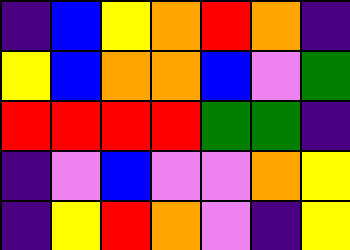[["indigo", "blue", "yellow", "orange", "red", "orange", "indigo"], ["yellow", "blue", "orange", "orange", "blue", "violet", "green"], ["red", "red", "red", "red", "green", "green", "indigo"], ["indigo", "violet", "blue", "violet", "violet", "orange", "yellow"], ["indigo", "yellow", "red", "orange", "violet", "indigo", "yellow"]]